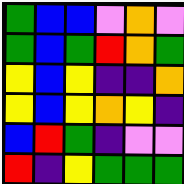[["green", "blue", "blue", "violet", "orange", "violet"], ["green", "blue", "green", "red", "orange", "green"], ["yellow", "blue", "yellow", "indigo", "indigo", "orange"], ["yellow", "blue", "yellow", "orange", "yellow", "indigo"], ["blue", "red", "green", "indigo", "violet", "violet"], ["red", "indigo", "yellow", "green", "green", "green"]]